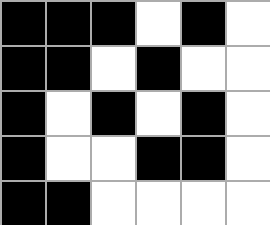[["black", "black", "black", "white", "black", "white"], ["black", "black", "white", "black", "white", "white"], ["black", "white", "black", "white", "black", "white"], ["black", "white", "white", "black", "black", "white"], ["black", "black", "white", "white", "white", "white"]]